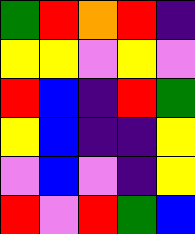[["green", "red", "orange", "red", "indigo"], ["yellow", "yellow", "violet", "yellow", "violet"], ["red", "blue", "indigo", "red", "green"], ["yellow", "blue", "indigo", "indigo", "yellow"], ["violet", "blue", "violet", "indigo", "yellow"], ["red", "violet", "red", "green", "blue"]]